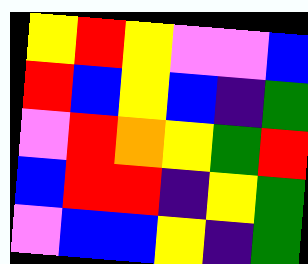[["yellow", "red", "yellow", "violet", "violet", "blue"], ["red", "blue", "yellow", "blue", "indigo", "green"], ["violet", "red", "orange", "yellow", "green", "red"], ["blue", "red", "red", "indigo", "yellow", "green"], ["violet", "blue", "blue", "yellow", "indigo", "green"]]